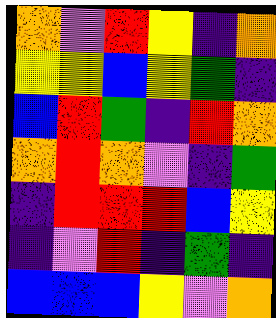[["orange", "violet", "red", "yellow", "indigo", "orange"], ["yellow", "yellow", "blue", "yellow", "green", "indigo"], ["blue", "red", "green", "indigo", "red", "orange"], ["orange", "red", "orange", "violet", "indigo", "green"], ["indigo", "red", "red", "red", "blue", "yellow"], ["indigo", "violet", "red", "indigo", "green", "indigo"], ["blue", "blue", "blue", "yellow", "violet", "orange"]]